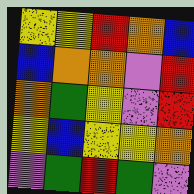[["yellow", "yellow", "red", "orange", "blue"], ["blue", "orange", "orange", "violet", "red"], ["orange", "green", "yellow", "violet", "red"], ["yellow", "blue", "yellow", "yellow", "orange"], ["violet", "green", "red", "green", "violet"]]